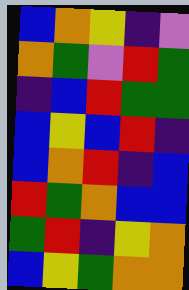[["blue", "orange", "yellow", "indigo", "violet"], ["orange", "green", "violet", "red", "green"], ["indigo", "blue", "red", "green", "green"], ["blue", "yellow", "blue", "red", "indigo"], ["blue", "orange", "red", "indigo", "blue"], ["red", "green", "orange", "blue", "blue"], ["green", "red", "indigo", "yellow", "orange"], ["blue", "yellow", "green", "orange", "orange"]]